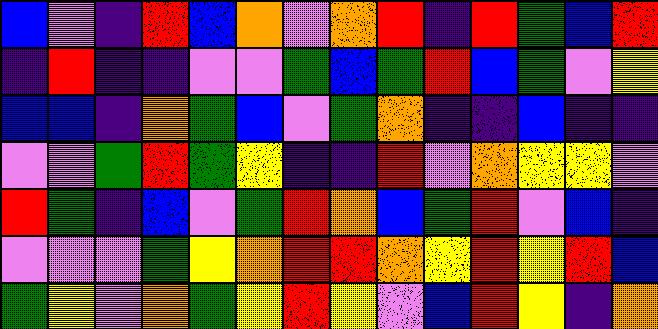[["blue", "violet", "indigo", "red", "blue", "orange", "violet", "orange", "red", "indigo", "red", "green", "blue", "red"], ["indigo", "red", "indigo", "indigo", "violet", "violet", "green", "blue", "green", "red", "blue", "green", "violet", "yellow"], ["blue", "blue", "indigo", "orange", "green", "blue", "violet", "green", "orange", "indigo", "indigo", "blue", "indigo", "indigo"], ["violet", "violet", "green", "red", "green", "yellow", "indigo", "indigo", "red", "violet", "orange", "yellow", "yellow", "violet"], ["red", "green", "indigo", "blue", "violet", "green", "red", "orange", "blue", "green", "red", "violet", "blue", "indigo"], ["violet", "violet", "violet", "green", "yellow", "orange", "red", "red", "orange", "yellow", "red", "yellow", "red", "blue"], ["green", "yellow", "violet", "orange", "green", "yellow", "red", "yellow", "violet", "blue", "red", "yellow", "indigo", "orange"]]